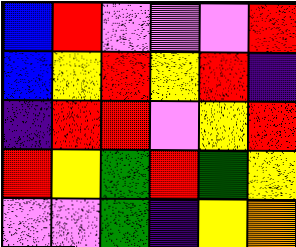[["blue", "red", "violet", "violet", "violet", "red"], ["blue", "yellow", "red", "yellow", "red", "indigo"], ["indigo", "red", "red", "violet", "yellow", "red"], ["red", "yellow", "green", "red", "green", "yellow"], ["violet", "violet", "green", "indigo", "yellow", "orange"]]